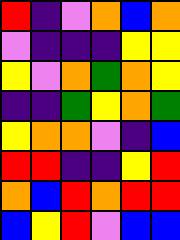[["red", "indigo", "violet", "orange", "blue", "orange"], ["violet", "indigo", "indigo", "indigo", "yellow", "yellow"], ["yellow", "violet", "orange", "green", "orange", "yellow"], ["indigo", "indigo", "green", "yellow", "orange", "green"], ["yellow", "orange", "orange", "violet", "indigo", "blue"], ["red", "red", "indigo", "indigo", "yellow", "red"], ["orange", "blue", "red", "orange", "red", "red"], ["blue", "yellow", "red", "violet", "blue", "blue"]]